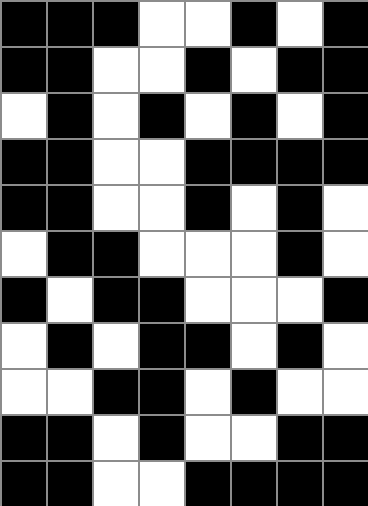[["black", "black", "black", "white", "white", "black", "white", "black"], ["black", "black", "white", "white", "black", "white", "black", "black"], ["white", "black", "white", "black", "white", "black", "white", "black"], ["black", "black", "white", "white", "black", "black", "black", "black"], ["black", "black", "white", "white", "black", "white", "black", "white"], ["white", "black", "black", "white", "white", "white", "black", "white"], ["black", "white", "black", "black", "white", "white", "white", "black"], ["white", "black", "white", "black", "black", "white", "black", "white"], ["white", "white", "black", "black", "white", "black", "white", "white"], ["black", "black", "white", "black", "white", "white", "black", "black"], ["black", "black", "white", "white", "black", "black", "black", "black"]]